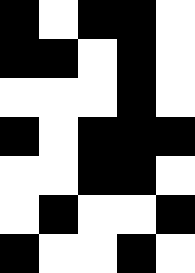[["black", "white", "black", "black", "white"], ["black", "black", "white", "black", "white"], ["white", "white", "white", "black", "white"], ["black", "white", "black", "black", "black"], ["white", "white", "black", "black", "white"], ["white", "black", "white", "white", "black"], ["black", "white", "white", "black", "white"]]